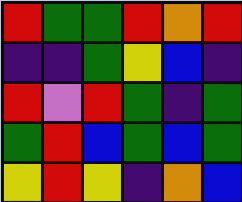[["red", "green", "green", "red", "orange", "red"], ["indigo", "indigo", "green", "yellow", "blue", "indigo"], ["red", "violet", "red", "green", "indigo", "green"], ["green", "red", "blue", "green", "blue", "green"], ["yellow", "red", "yellow", "indigo", "orange", "blue"]]